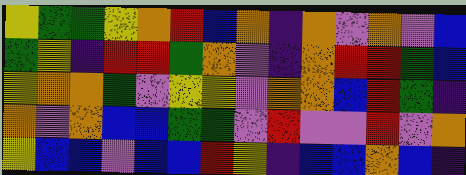[["yellow", "green", "green", "yellow", "orange", "red", "blue", "orange", "indigo", "orange", "violet", "orange", "violet", "blue"], ["green", "yellow", "indigo", "red", "red", "green", "orange", "violet", "indigo", "orange", "red", "red", "green", "blue"], ["yellow", "orange", "orange", "green", "violet", "yellow", "yellow", "violet", "orange", "orange", "blue", "red", "green", "indigo"], ["orange", "violet", "orange", "blue", "blue", "green", "green", "violet", "red", "violet", "violet", "red", "violet", "orange"], ["yellow", "blue", "blue", "violet", "blue", "blue", "red", "yellow", "indigo", "blue", "blue", "orange", "blue", "indigo"]]